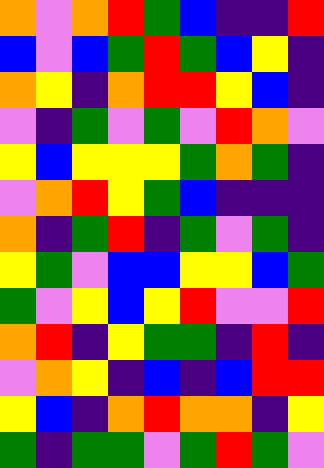[["orange", "violet", "orange", "red", "green", "blue", "indigo", "indigo", "red"], ["blue", "violet", "blue", "green", "red", "green", "blue", "yellow", "indigo"], ["orange", "yellow", "indigo", "orange", "red", "red", "yellow", "blue", "indigo"], ["violet", "indigo", "green", "violet", "green", "violet", "red", "orange", "violet"], ["yellow", "blue", "yellow", "yellow", "yellow", "green", "orange", "green", "indigo"], ["violet", "orange", "red", "yellow", "green", "blue", "indigo", "indigo", "indigo"], ["orange", "indigo", "green", "red", "indigo", "green", "violet", "green", "indigo"], ["yellow", "green", "violet", "blue", "blue", "yellow", "yellow", "blue", "green"], ["green", "violet", "yellow", "blue", "yellow", "red", "violet", "violet", "red"], ["orange", "red", "indigo", "yellow", "green", "green", "indigo", "red", "indigo"], ["violet", "orange", "yellow", "indigo", "blue", "indigo", "blue", "red", "red"], ["yellow", "blue", "indigo", "orange", "red", "orange", "orange", "indigo", "yellow"], ["green", "indigo", "green", "green", "violet", "green", "red", "green", "violet"]]